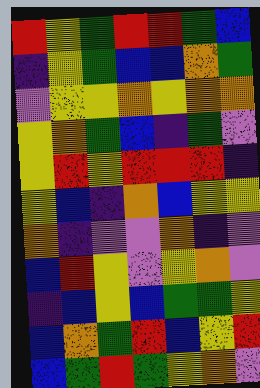[["red", "yellow", "green", "red", "red", "green", "blue"], ["indigo", "yellow", "green", "blue", "blue", "orange", "green"], ["violet", "yellow", "yellow", "orange", "yellow", "orange", "orange"], ["yellow", "orange", "green", "blue", "indigo", "green", "violet"], ["yellow", "red", "yellow", "red", "red", "red", "indigo"], ["yellow", "blue", "indigo", "orange", "blue", "yellow", "yellow"], ["orange", "indigo", "violet", "violet", "orange", "indigo", "violet"], ["blue", "red", "yellow", "violet", "yellow", "orange", "violet"], ["indigo", "blue", "yellow", "blue", "green", "green", "yellow"], ["blue", "orange", "green", "red", "blue", "yellow", "red"], ["blue", "green", "red", "green", "yellow", "orange", "violet"]]